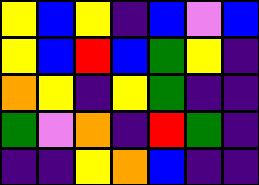[["yellow", "blue", "yellow", "indigo", "blue", "violet", "blue"], ["yellow", "blue", "red", "blue", "green", "yellow", "indigo"], ["orange", "yellow", "indigo", "yellow", "green", "indigo", "indigo"], ["green", "violet", "orange", "indigo", "red", "green", "indigo"], ["indigo", "indigo", "yellow", "orange", "blue", "indigo", "indigo"]]